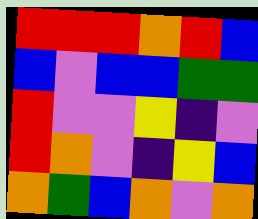[["red", "red", "red", "orange", "red", "blue"], ["blue", "violet", "blue", "blue", "green", "green"], ["red", "violet", "violet", "yellow", "indigo", "violet"], ["red", "orange", "violet", "indigo", "yellow", "blue"], ["orange", "green", "blue", "orange", "violet", "orange"]]